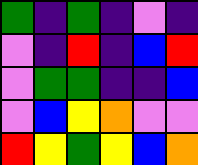[["green", "indigo", "green", "indigo", "violet", "indigo"], ["violet", "indigo", "red", "indigo", "blue", "red"], ["violet", "green", "green", "indigo", "indigo", "blue"], ["violet", "blue", "yellow", "orange", "violet", "violet"], ["red", "yellow", "green", "yellow", "blue", "orange"]]